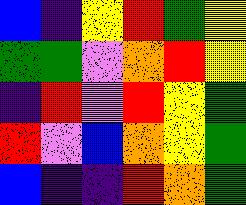[["blue", "indigo", "yellow", "red", "green", "yellow"], ["green", "green", "violet", "orange", "red", "yellow"], ["indigo", "red", "violet", "red", "yellow", "green"], ["red", "violet", "blue", "orange", "yellow", "green"], ["blue", "indigo", "indigo", "red", "orange", "green"]]